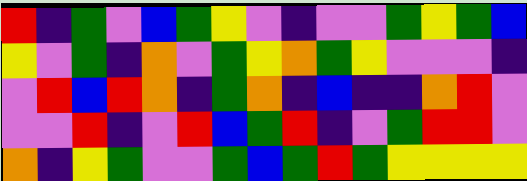[["red", "indigo", "green", "violet", "blue", "green", "yellow", "violet", "indigo", "violet", "violet", "green", "yellow", "green", "blue"], ["yellow", "violet", "green", "indigo", "orange", "violet", "green", "yellow", "orange", "green", "yellow", "violet", "violet", "violet", "indigo"], ["violet", "red", "blue", "red", "orange", "indigo", "green", "orange", "indigo", "blue", "indigo", "indigo", "orange", "red", "violet"], ["violet", "violet", "red", "indigo", "violet", "red", "blue", "green", "red", "indigo", "violet", "green", "red", "red", "violet"], ["orange", "indigo", "yellow", "green", "violet", "violet", "green", "blue", "green", "red", "green", "yellow", "yellow", "yellow", "yellow"]]